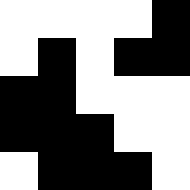[["white", "white", "white", "white", "black"], ["white", "black", "white", "black", "black"], ["black", "black", "white", "white", "white"], ["black", "black", "black", "white", "white"], ["white", "black", "black", "black", "white"]]